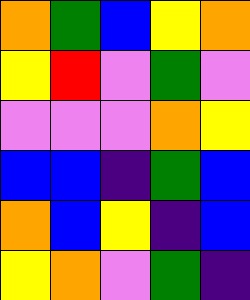[["orange", "green", "blue", "yellow", "orange"], ["yellow", "red", "violet", "green", "violet"], ["violet", "violet", "violet", "orange", "yellow"], ["blue", "blue", "indigo", "green", "blue"], ["orange", "blue", "yellow", "indigo", "blue"], ["yellow", "orange", "violet", "green", "indigo"]]